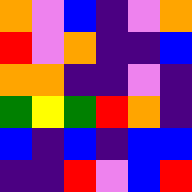[["orange", "violet", "blue", "indigo", "violet", "orange"], ["red", "violet", "orange", "indigo", "indigo", "blue"], ["orange", "orange", "indigo", "indigo", "violet", "indigo"], ["green", "yellow", "green", "red", "orange", "indigo"], ["blue", "indigo", "blue", "indigo", "blue", "blue"], ["indigo", "indigo", "red", "violet", "blue", "red"]]